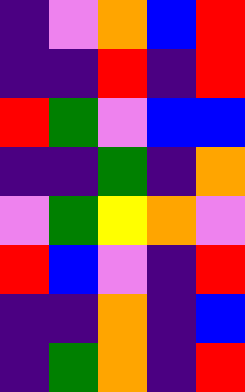[["indigo", "violet", "orange", "blue", "red"], ["indigo", "indigo", "red", "indigo", "red"], ["red", "green", "violet", "blue", "blue"], ["indigo", "indigo", "green", "indigo", "orange"], ["violet", "green", "yellow", "orange", "violet"], ["red", "blue", "violet", "indigo", "red"], ["indigo", "indigo", "orange", "indigo", "blue"], ["indigo", "green", "orange", "indigo", "red"]]